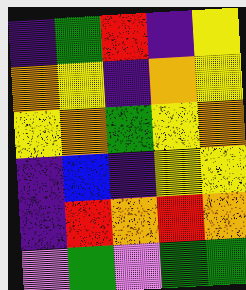[["indigo", "green", "red", "indigo", "yellow"], ["orange", "yellow", "indigo", "orange", "yellow"], ["yellow", "orange", "green", "yellow", "orange"], ["indigo", "blue", "indigo", "yellow", "yellow"], ["indigo", "red", "orange", "red", "orange"], ["violet", "green", "violet", "green", "green"]]